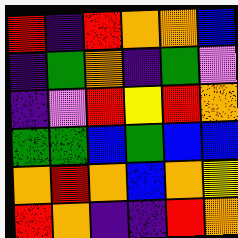[["red", "indigo", "red", "orange", "orange", "blue"], ["indigo", "green", "orange", "indigo", "green", "violet"], ["indigo", "violet", "red", "yellow", "red", "orange"], ["green", "green", "blue", "green", "blue", "blue"], ["orange", "red", "orange", "blue", "orange", "yellow"], ["red", "orange", "indigo", "indigo", "red", "orange"]]